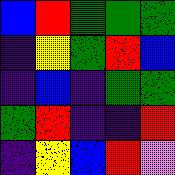[["blue", "red", "green", "green", "green"], ["indigo", "yellow", "green", "red", "blue"], ["indigo", "blue", "indigo", "green", "green"], ["green", "red", "indigo", "indigo", "red"], ["indigo", "yellow", "blue", "red", "violet"]]